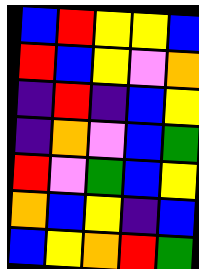[["blue", "red", "yellow", "yellow", "blue"], ["red", "blue", "yellow", "violet", "orange"], ["indigo", "red", "indigo", "blue", "yellow"], ["indigo", "orange", "violet", "blue", "green"], ["red", "violet", "green", "blue", "yellow"], ["orange", "blue", "yellow", "indigo", "blue"], ["blue", "yellow", "orange", "red", "green"]]